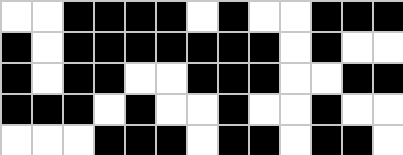[["white", "white", "black", "black", "black", "black", "white", "black", "white", "white", "black", "black", "black"], ["black", "white", "black", "black", "black", "black", "black", "black", "black", "white", "black", "white", "white"], ["black", "white", "black", "black", "white", "white", "black", "black", "black", "white", "white", "black", "black"], ["black", "black", "black", "white", "black", "white", "white", "black", "white", "white", "black", "white", "white"], ["white", "white", "white", "black", "black", "black", "white", "black", "black", "white", "black", "black", "white"]]